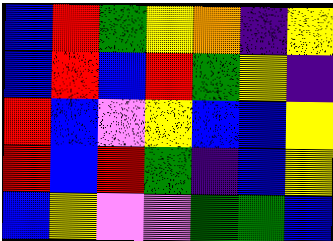[["blue", "red", "green", "yellow", "orange", "indigo", "yellow"], ["blue", "red", "blue", "red", "green", "yellow", "indigo"], ["red", "blue", "violet", "yellow", "blue", "blue", "yellow"], ["red", "blue", "red", "green", "indigo", "blue", "yellow"], ["blue", "yellow", "violet", "violet", "green", "green", "blue"]]